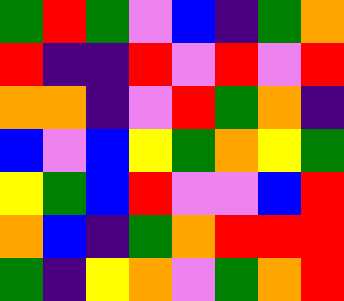[["green", "red", "green", "violet", "blue", "indigo", "green", "orange"], ["red", "indigo", "indigo", "red", "violet", "red", "violet", "red"], ["orange", "orange", "indigo", "violet", "red", "green", "orange", "indigo"], ["blue", "violet", "blue", "yellow", "green", "orange", "yellow", "green"], ["yellow", "green", "blue", "red", "violet", "violet", "blue", "red"], ["orange", "blue", "indigo", "green", "orange", "red", "red", "red"], ["green", "indigo", "yellow", "orange", "violet", "green", "orange", "red"]]